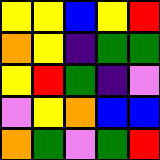[["yellow", "yellow", "blue", "yellow", "red"], ["orange", "yellow", "indigo", "green", "green"], ["yellow", "red", "green", "indigo", "violet"], ["violet", "yellow", "orange", "blue", "blue"], ["orange", "green", "violet", "green", "red"]]